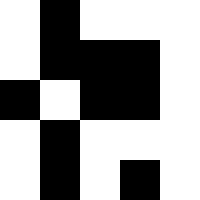[["white", "black", "white", "white", "white"], ["white", "black", "black", "black", "white"], ["black", "white", "black", "black", "white"], ["white", "black", "white", "white", "white"], ["white", "black", "white", "black", "white"]]